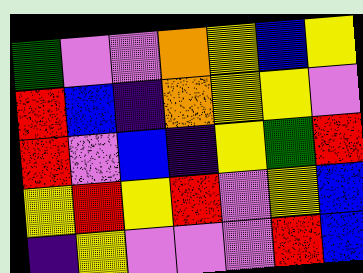[["green", "violet", "violet", "orange", "yellow", "blue", "yellow"], ["red", "blue", "indigo", "orange", "yellow", "yellow", "violet"], ["red", "violet", "blue", "indigo", "yellow", "green", "red"], ["yellow", "red", "yellow", "red", "violet", "yellow", "blue"], ["indigo", "yellow", "violet", "violet", "violet", "red", "blue"]]